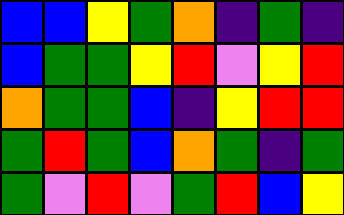[["blue", "blue", "yellow", "green", "orange", "indigo", "green", "indigo"], ["blue", "green", "green", "yellow", "red", "violet", "yellow", "red"], ["orange", "green", "green", "blue", "indigo", "yellow", "red", "red"], ["green", "red", "green", "blue", "orange", "green", "indigo", "green"], ["green", "violet", "red", "violet", "green", "red", "blue", "yellow"]]